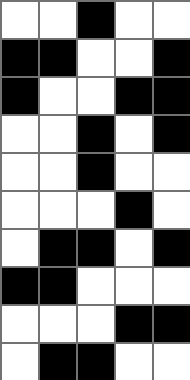[["white", "white", "black", "white", "white"], ["black", "black", "white", "white", "black"], ["black", "white", "white", "black", "black"], ["white", "white", "black", "white", "black"], ["white", "white", "black", "white", "white"], ["white", "white", "white", "black", "white"], ["white", "black", "black", "white", "black"], ["black", "black", "white", "white", "white"], ["white", "white", "white", "black", "black"], ["white", "black", "black", "white", "white"]]